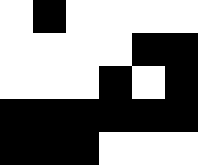[["white", "black", "white", "white", "white", "white"], ["white", "white", "white", "white", "black", "black"], ["white", "white", "white", "black", "white", "black"], ["black", "black", "black", "black", "black", "black"], ["black", "black", "black", "white", "white", "white"]]